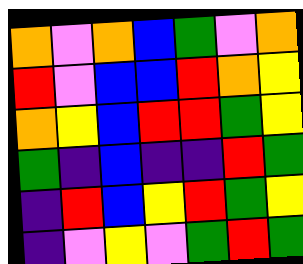[["orange", "violet", "orange", "blue", "green", "violet", "orange"], ["red", "violet", "blue", "blue", "red", "orange", "yellow"], ["orange", "yellow", "blue", "red", "red", "green", "yellow"], ["green", "indigo", "blue", "indigo", "indigo", "red", "green"], ["indigo", "red", "blue", "yellow", "red", "green", "yellow"], ["indigo", "violet", "yellow", "violet", "green", "red", "green"]]